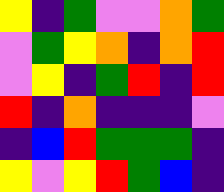[["yellow", "indigo", "green", "violet", "violet", "orange", "green"], ["violet", "green", "yellow", "orange", "indigo", "orange", "red"], ["violet", "yellow", "indigo", "green", "red", "indigo", "red"], ["red", "indigo", "orange", "indigo", "indigo", "indigo", "violet"], ["indigo", "blue", "red", "green", "green", "green", "indigo"], ["yellow", "violet", "yellow", "red", "green", "blue", "indigo"]]